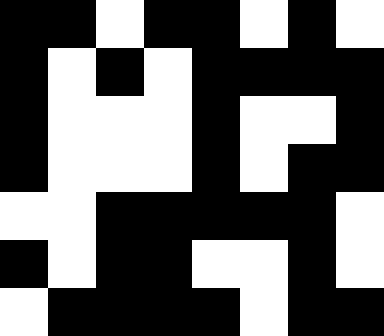[["black", "black", "white", "black", "black", "white", "black", "white"], ["black", "white", "black", "white", "black", "black", "black", "black"], ["black", "white", "white", "white", "black", "white", "white", "black"], ["black", "white", "white", "white", "black", "white", "black", "black"], ["white", "white", "black", "black", "black", "black", "black", "white"], ["black", "white", "black", "black", "white", "white", "black", "white"], ["white", "black", "black", "black", "black", "white", "black", "black"]]